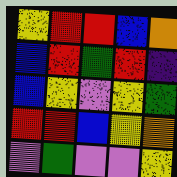[["yellow", "red", "red", "blue", "orange"], ["blue", "red", "green", "red", "indigo"], ["blue", "yellow", "violet", "yellow", "green"], ["red", "red", "blue", "yellow", "orange"], ["violet", "green", "violet", "violet", "yellow"]]